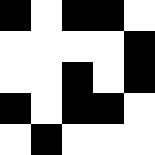[["black", "white", "black", "black", "white"], ["white", "white", "white", "white", "black"], ["white", "white", "black", "white", "black"], ["black", "white", "black", "black", "white"], ["white", "black", "white", "white", "white"]]